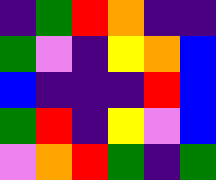[["indigo", "green", "red", "orange", "indigo", "indigo"], ["green", "violet", "indigo", "yellow", "orange", "blue"], ["blue", "indigo", "indigo", "indigo", "red", "blue"], ["green", "red", "indigo", "yellow", "violet", "blue"], ["violet", "orange", "red", "green", "indigo", "green"]]